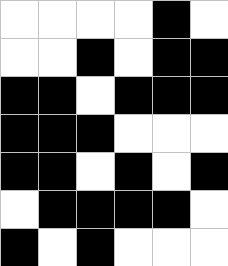[["white", "white", "white", "white", "black", "white"], ["white", "white", "black", "white", "black", "black"], ["black", "black", "white", "black", "black", "black"], ["black", "black", "black", "white", "white", "white"], ["black", "black", "white", "black", "white", "black"], ["white", "black", "black", "black", "black", "white"], ["black", "white", "black", "white", "white", "white"]]